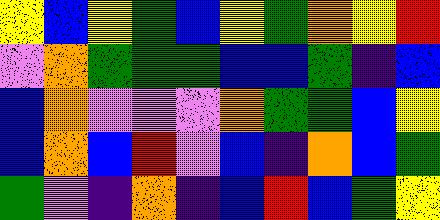[["yellow", "blue", "yellow", "green", "blue", "yellow", "green", "orange", "yellow", "red"], ["violet", "orange", "green", "green", "green", "blue", "blue", "green", "indigo", "blue"], ["blue", "orange", "violet", "violet", "violet", "orange", "green", "green", "blue", "yellow"], ["blue", "orange", "blue", "red", "violet", "blue", "indigo", "orange", "blue", "green"], ["green", "violet", "indigo", "orange", "indigo", "blue", "red", "blue", "green", "yellow"]]